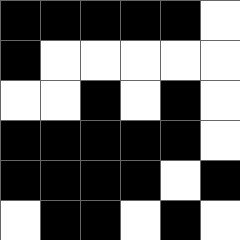[["black", "black", "black", "black", "black", "white"], ["black", "white", "white", "white", "white", "white"], ["white", "white", "black", "white", "black", "white"], ["black", "black", "black", "black", "black", "white"], ["black", "black", "black", "black", "white", "black"], ["white", "black", "black", "white", "black", "white"]]